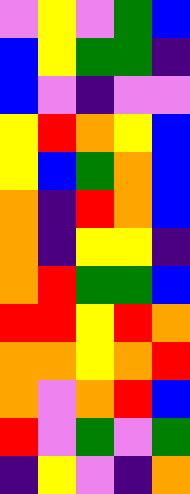[["violet", "yellow", "violet", "green", "blue"], ["blue", "yellow", "green", "green", "indigo"], ["blue", "violet", "indigo", "violet", "violet"], ["yellow", "red", "orange", "yellow", "blue"], ["yellow", "blue", "green", "orange", "blue"], ["orange", "indigo", "red", "orange", "blue"], ["orange", "indigo", "yellow", "yellow", "indigo"], ["orange", "red", "green", "green", "blue"], ["red", "red", "yellow", "red", "orange"], ["orange", "orange", "yellow", "orange", "red"], ["orange", "violet", "orange", "red", "blue"], ["red", "violet", "green", "violet", "green"], ["indigo", "yellow", "violet", "indigo", "orange"]]